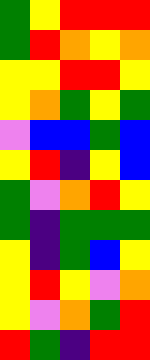[["green", "yellow", "red", "red", "red"], ["green", "red", "orange", "yellow", "orange"], ["yellow", "yellow", "red", "red", "yellow"], ["yellow", "orange", "green", "yellow", "green"], ["violet", "blue", "blue", "green", "blue"], ["yellow", "red", "indigo", "yellow", "blue"], ["green", "violet", "orange", "red", "yellow"], ["green", "indigo", "green", "green", "green"], ["yellow", "indigo", "green", "blue", "yellow"], ["yellow", "red", "yellow", "violet", "orange"], ["yellow", "violet", "orange", "green", "red"], ["red", "green", "indigo", "red", "red"]]